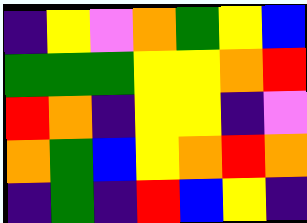[["indigo", "yellow", "violet", "orange", "green", "yellow", "blue"], ["green", "green", "green", "yellow", "yellow", "orange", "red"], ["red", "orange", "indigo", "yellow", "yellow", "indigo", "violet"], ["orange", "green", "blue", "yellow", "orange", "red", "orange"], ["indigo", "green", "indigo", "red", "blue", "yellow", "indigo"]]